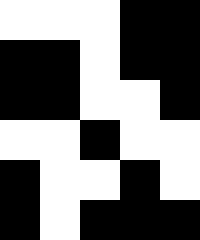[["white", "white", "white", "black", "black"], ["black", "black", "white", "black", "black"], ["black", "black", "white", "white", "black"], ["white", "white", "black", "white", "white"], ["black", "white", "white", "black", "white"], ["black", "white", "black", "black", "black"]]